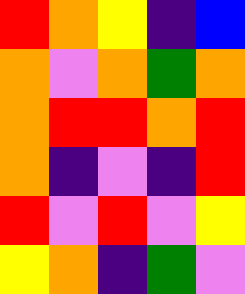[["red", "orange", "yellow", "indigo", "blue"], ["orange", "violet", "orange", "green", "orange"], ["orange", "red", "red", "orange", "red"], ["orange", "indigo", "violet", "indigo", "red"], ["red", "violet", "red", "violet", "yellow"], ["yellow", "orange", "indigo", "green", "violet"]]